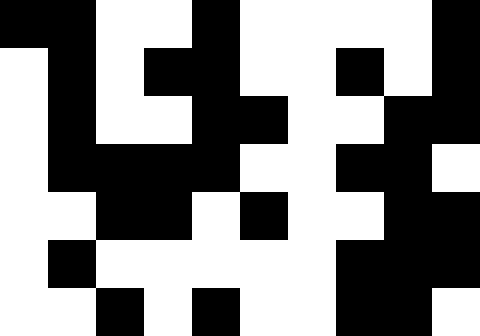[["black", "black", "white", "white", "black", "white", "white", "white", "white", "black"], ["white", "black", "white", "black", "black", "white", "white", "black", "white", "black"], ["white", "black", "white", "white", "black", "black", "white", "white", "black", "black"], ["white", "black", "black", "black", "black", "white", "white", "black", "black", "white"], ["white", "white", "black", "black", "white", "black", "white", "white", "black", "black"], ["white", "black", "white", "white", "white", "white", "white", "black", "black", "black"], ["white", "white", "black", "white", "black", "white", "white", "black", "black", "white"]]